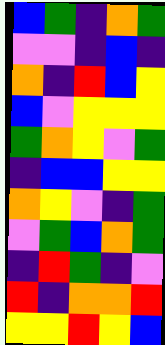[["blue", "green", "indigo", "orange", "green"], ["violet", "violet", "indigo", "blue", "indigo"], ["orange", "indigo", "red", "blue", "yellow"], ["blue", "violet", "yellow", "yellow", "yellow"], ["green", "orange", "yellow", "violet", "green"], ["indigo", "blue", "blue", "yellow", "yellow"], ["orange", "yellow", "violet", "indigo", "green"], ["violet", "green", "blue", "orange", "green"], ["indigo", "red", "green", "indigo", "violet"], ["red", "indigo", "orange", "orange", "red"], ["yellow", "yellow", "red", "yellow", "blue"]]